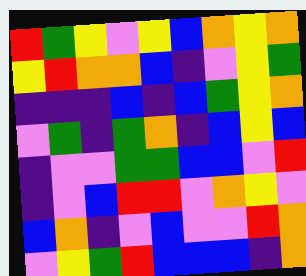[["red", "green", "yellow", "violet", "yellow", "blue", "orange", "yellow", "orange"], ["yellow", "red", "orange", "orange", "blue", "indigo", "violet", "yellow", "green"], ["indigo", "indigo", "indigo", "blue", "indigo", "blue", "green", "yellow", "orange"], ["violet", "green", "indigo", "green", "orange", "indigo", "blue", "yellow", "blue"], ["indigo", "violet", "violet", "green", "green", "blue", "blue", "violet", "red"], ["indigo", "violet", "blue", "red", "red", "violet", "orange", "yellow", "violet"], ["blue", "orange", "indigo", "violet", "blue", "violet", "violet", "red", "orange"], ["violet", "yellow", "green", "red", "blue", "blue", "blue", "indigo", "orange"]]